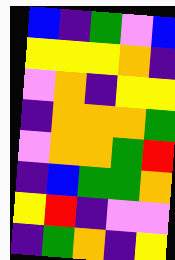[["blue", "indigo", "green", "violet", "blue"], ["yellow", "yellow", "yellow", "orange", "indigo"], ["violet", "orange", "indigo", "yellow", "yellow"], ["indigo", "orange", "orange", "orange", "green"], ["violet", "orange", "orange", "green", "red"], ["indigo", "blue", "green", "green", "orange"], ["yellow", "red", "indigo", "violet", "violet"], ["indigo", "green", "orange", "indigo", "yellow"]]